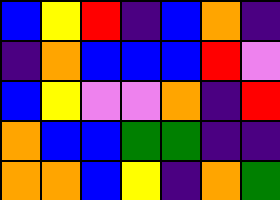[["blue", "yellow", "red", "indigo", "blue", "orange", "indigo"], ["indigo", "orange", "blue", "blue", "blue", "red", "violet"], ["blue", "yellow", "violet", "violet", "orange", "indigo", "red"], ["orange", "blue", "blue", "green", "green", "indigo", "indigo"], ["orange", "orange", "blue", "yellow", "indigo", "orange", "green"]]